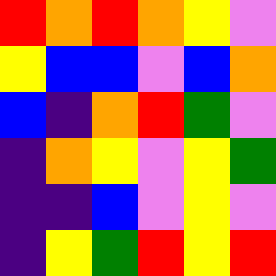[["red", "orange", "red", "orange", "yellow", "violet"], ["yellow", "blue", "blue", "violet", "blue", "orange"], ["blue", "indigo", "orange", "red", "green", "violet"], ["indigo", "orange", "yellow", "violet", "yellow", "green"], ["indigo", "indigo", "blue", "violet", "yellow", "violet"], ["indigo", "yellow", "green", "red", "yellow", "red"]]